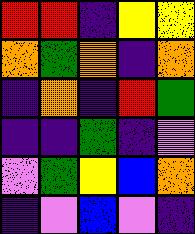[["red", "red", "indigo", "yellow", "yellow"], ["orange", "green", "orange", "indigo", "orange"], ["indigo", "orange", "indigo", "red", "green"], ["indigo", "indigo", "green", "indigo", "violet"], ["violet", "green", "yellow", "blue", "orange"], ["indigo", "violet", "blue", "violet", "indigo"]]